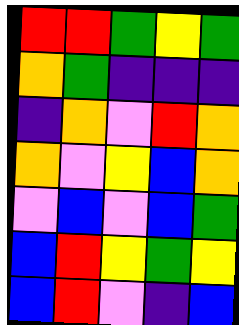[["red", "red", "green", "yellow", "green"], ["orange", "green", "indigo", "indigo", "indigo"], ["indigo", "orange", "violet", "red", "orange"], ["orange", "violet", "yellow", "blue", "orange"], ["violet", "blue", "violet", "blue", "green"], ["blue", "red", "yellow", "green", "yellow"], ["blue", "red", "violet", "indigo", "blue"]]